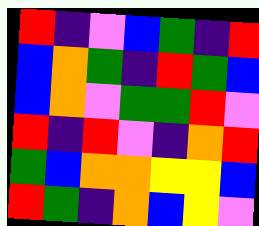[["red", "indigo", "violet", "blue", "green", "indigo", "red"], ["blue", "orange", "green", "indigo", "red", "green", "blue"], ["blue", "orange", "violet", "green", "green", "red", "violet"], ["red", "indigo", "red", "violet", "indigo", "orange", "red"], ["green", "blue", "orange", "orange", "yellow", "yellow", "blue"], ["red", "green", "indigo", "orange", "blue", "yellow", "violet"]]